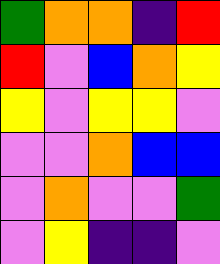[["green", "orange", "orange", "indigo", "red"], ["red", "violet", "blue", "orange", "yellow"], ["yellow", "violet", "yellow", "yellow", "violet"], ["violet", "violet", "orange", "blue", "blue"], ["violet", "orange", "violet", "violet", "green"], ["violet", "yellow", "indigo", "indigo", "violet"]]